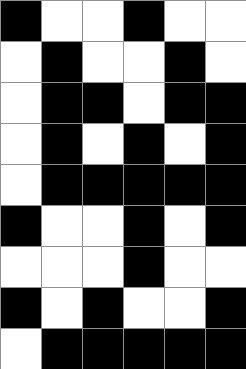[["black", "white", "white", "black", "white", "white"], ["white", "black", "white", "white", "black", "white"], ["white", "black", "black", "white", "black", "black"], ["white", "black", "white", "black", "white", "black"], ["white", "black", "black", "black", "black", "black"], ["black", "white", "white", "black", "white", "black"], ["white", "white", "white", "black", "white", "white"], ["black", "white", "black", "white", "white", "black"], ["white", "black", "black", "black", "black", "black"]]